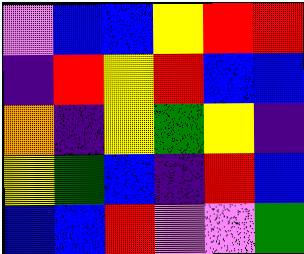[["violet", "blue", "blue", "yellow", "red", "red"], ["indigo", "red", "yellow", "red", "blue", "blue"], ["orange", "indigo", "yellow", "green", "yellow", "indigo"], ["yellow", "green", "blue", "indigo", "red", "blue"], ["blue", "blue", "red", "violet", "violet", "green"]]